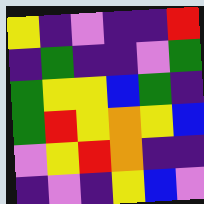[["yellow", "indigo", "violet", "indigo", "indigo", "red"], ["indigo", "green", "indigo", "indigo", "violet", "green"], ["green", "yellow", "yellow", "blue", "green", "indigo"], ["green", "red", "yellow", "orange", "yellow", "blue"], ["violet", "yellow", "red", "orange", "indigo", "indigo"], ["indigo", "violet", "indigo", "yellow", "blue", "violet"]]